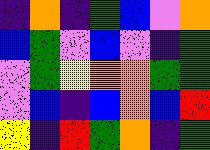[["indigo", "orange", "indigo", "green", "blue", "violet", "orange"], ["blue", "green", "violet", "blue", "violet", "indigo", "green"], ["violet", "green", "yellow", "orange", "orange", "green", "green"], ["violet", "blue", "indigo", "blue", "orange", "blue", "red"], ["yellow", "indigo", "red", "green", "orange", "indigo", "green"]]